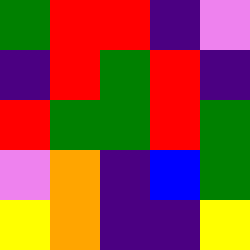[["green", "red", "red", "indigo", "violet"], ["indigo", "red", "green", "red", "indigo"], ["red", "green", "green", "red", "green"], ["violet", "orange", "indigo", "blue", "green"], ["yellow", "orange", "indigo", "indigo", "yellow"]]